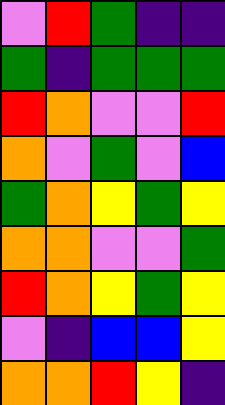[["violet", "red", "green", "indigo", "indigo"], ["green", "indigo", "green", "green", "green"], ["red", "orange", "violet", "violet", "red"], ["orange", "violet", "green", "violet", "blue"], ["green", "orange", "yellow", "green", "yellow"], ["orange", "orange", "violet", "violet", "green"], ["red", "orange", "yellow", "green", "yellow"], ["violet", "indigo", "blue", "blue", "yellow"], ["orange", "orange", "red", "yellow", "indigo"]]